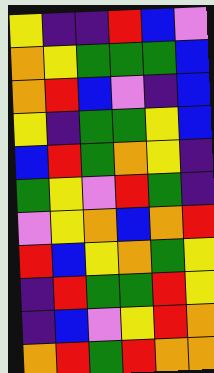[["yellow", "indigo", "indigo", "red", "blue", "violet"], ["orange", "yellow", "green", "green", "green", "blue"], ["orange", "red", "blue", "violet", "indigo", "blue"], ["yellow", "indigo", "green", "green", "yellow", "blue"], ["blue", "red", "green", "orange", "yellow", "indigo"], ["green", "yellow", "violet", "red", "green", "indigo"], ["violet", "yellow", "orange", "blue", "orange", "red"], ["red", "blue", "yellow", "orange", "green", "yellow"], ["indigo", "red", "green", "green", "red", "yellow"], ["indigo", "blue", "violet", "yellow", "red", "orange"], ["orange", "red", "green", "red", "orange", "orange"]]